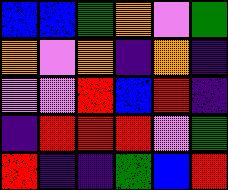[["blue", "blue", "green", "orange", "violet", "green"], ["orange", "violet", "orange", "indigo", "orange", "indigo"], ["violet", "violet", "red", "blue", "red", "indigo"], ["indigo", "red", "red", "red", "violet", "green"], ["red", "indigo", "indigo", "green", "blue", "red"]]